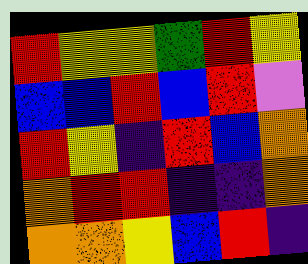[["red", "yellow", "yellow", "green", "red", "yellow"], ["blue", "blue", "red", "blue", "red", "violet"], ["red", "yellow", "indigo", "red", "blue", "orange"], ["orange", "red", "red", "indigo", "indigo", "orange"], ["orange", "orange", "yellow", "blue", "red", "indigo"]]